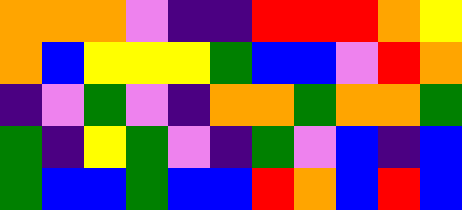[["orange", "orange", "orange", "violet", "indigo", "indigo", "red", "red", "red", "orange", "yellow"], ["orange", "blue", "yellow", "yellow", "yellow", "green", "blue", "blue", "violet", "red", "orange"], ["indigo", "violet", "green", "violet", "indigo", "orange", "orange", "green", "orange", "orange", "green"], ["green", "indigo", "yellow", "green", "violet", "indigo", "green", "violet", "blue", "indigo", "blue"], ["green", "blue", "blue", "green", "blue", "blue", "red", "orange", "blue", "red", "blue"]]